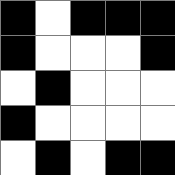[["black", "white", "black", "black", "black"], ["black", "white", "white", "white", "black"], ["white", "black", "white", "white", "white"], ["black", "white", "white", "white", "white"], ["white", "black", "white", "black", "black"]]